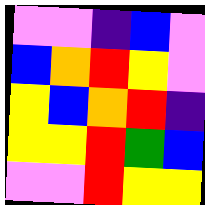[["violet", "violet", "indigo", "blue", "violet"], ["blue", "orange", "red", "yellow", "violet"], ["yellow", "blue", "orange", "red", "indigo"], ["yellow", "yellow", "red", "green", "blue"], ["violet", "violet", "red", "yellow", "yellow"]]